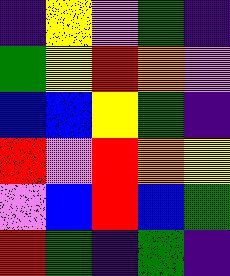[["indigo", "yellow", "violet", "green", "indigo"], ["green", "yellow", "red", "orange", "violet"], ["blue", "blue", "yellow", "green", "indigo"], ["red", "violet", "red", "orange", "yellow"], ["violet", "blue", "red", "blue", "green"], ["red", "green", "indigo", "green", "indigo"]]